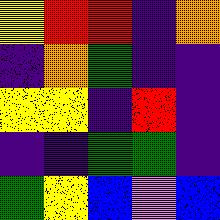[["yellow", "red", "red", "indigo", "orange"], ["indigo", "orange", "green", "indigo", "indigo"], ["yellow", "yellow", "indigo", "red", "indigo"], ["indigo", "indigo", "green", "green", "indigo"], ["green", "yellow", "blue", "violet", "blue"]]